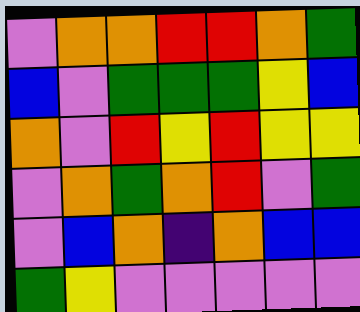[["violet", "orange", "orange", "red", "red", "orange", "green"], ["blue", "violet", "green", "green", "green", "yellow", "blue"], ["orange", "violet", "red", "yellow", "red", "yellow", "yellow"], ["violet", "orange", "green", "orange", "red", "violet", "green"], ["violet", "blue", "orange", "indigo", "orange", "blue", "blue"], ["green", "yellow", "violet", "violet", "violet", "violet", "violet"]]